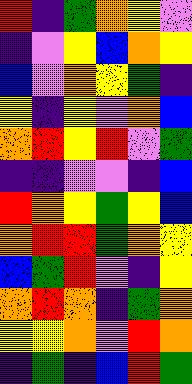[["red", "indigo", "green", "orange", "yellow", "violet"], ["indigo", "violet", "yellow", "blue", "orange", "yellow"], ["blue", "violet", "orange", "yellow", "green", "indigo"], ["yellow", "indigo", "yellow", "violet", "orange", "blue"], ["orange", "red", "yellow", "red", "violet", "green"], ["indigo", "indigo", "violet", "violet", "indigo", "blue"], ["red", "orange", "yellow", "green", "yellow", "blue"], ["orange", "red", "red", "green", "orange", "yellow"], ["blue", "green", "red", "violet", "indigo", "yellow"], ["orange", "red", "orange", "indigo", "green", "orange"], ["yellow", "yellow", "orange", "violet", "red", "orange"], ["indigo", "green", "indigo", "blue", "red", "green"]]